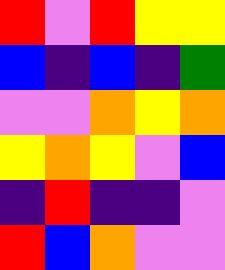[["red", "violet", "red", "yellow", "yellow"], ["blue", "indigo", "blue", "indigo", "green"], ["violet", "violet", "orange", "yellow", "orange"], ["yellow", "orange", "yellow", "violet", "blue"], ["indigo", "red", "indigo", "indigo", "violet"], ["red", "blue", "orange", "violet", "violet"]]